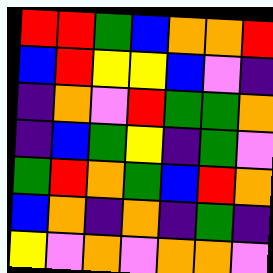[["red", "red", "green", "blue", "orange", "orange", "red"], ["blue", "red", "yellow", "yellow", "blue", "violet", "indigo"], ["indigo", "orange", "violet", "red", "green", "green", "orange"], ["indigo", "blue", "green", "yellow", "indigo", "green", "violet"], ["green", "red", "orange", "green", "blue", "red", "orange"], ["blue", "orange", "indigo", "orange", "indigo", "green", "indigo"], ["yellow", "violet", "orange", "violet", "orange", "orange", "violet"]]